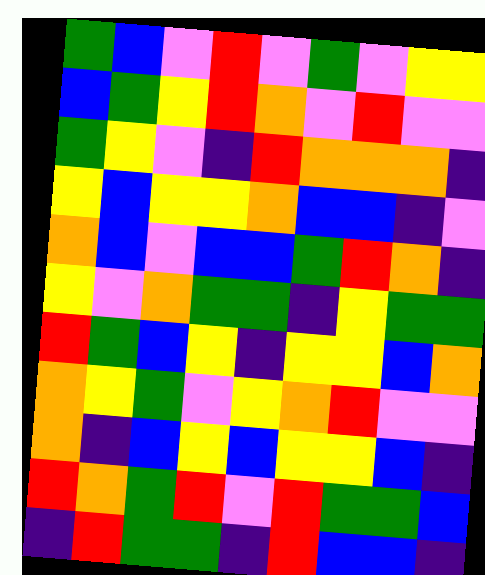[["green", "blue", "violet", "red", "violet", "green", "violet", "yellow", "yellow"], ["blue", "green", "yellow", "red", "orange", "violet", "red", "violet", "violet"], ["green", "yellow", "violet", "indigo", "red", "orange", "orange", "orange", "indigo"], ["yellow", "blue", "yellow", "yellow", "orange", "blue", "blue", "indigo", "violet"], ["orange", "blue", "violet", "blue", "blue", "green", "red", "orange", "indigo"], ["yellow", "violet", "orange", "green", "green", "indigo", "yellow", "green", "green"], ["red", "green", "blue", "yellow", "indigo", "yellow", "yellow", "blue", "orange"], ["orange", "yellow", "green", "violet", "yellow", "orange", "red", "violet", "violet"], ["orange", "indigo", "blue", "yellow", "blue", "yellow", "yellow", "blue", "indigo"], ["red", "orange", "green", "red", "violet", "red", "green", "green", "blue"], ["indigo", "red", "green", "green", "indigo", "red", "blue", "blue", "indigo"]]